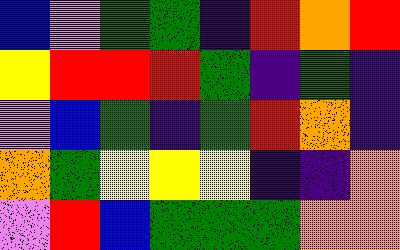[["blue", "violet", "green", "green", "indigo", "red", "orange", "red"], ["yellow", "red", "red", "red", "green", "indigo", "green", "indigo"], ["violet", "blue", "green", "indigo", "green", "red", "orange", "indigo"], ["orange", "green", "yellow", "yellow", "yellow", "indigo", "indigo", "orange"], ["violet", "red", "blue", "green", "green", "green", "orange", "orange"]]